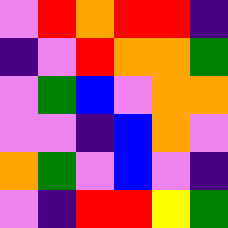[["violet", "red", "orange", "red", "red", "indigo"], ["indigo", "violet", "red", "orange", "orange", "green"], ["violet", "green", "blue", "violet", "orange", "orange"], ["violet", "violet", "indigo", "blue", "orange", "violet"], ["orange", "green", "violet", "blue", "violet", "indigo"], ["violet", "indigo", "red", "red", "yellow", "green"]]